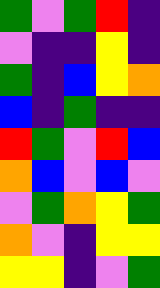[["green", "violet", "green", "red", "indigo"], ["violet", "indigo", "indigo", "yellow", "indigo"], ["green", "indigo", "blue", "yellow", "orange"], ["blue", "indigo", "green", "indigo", "indigo"], ["red", "green", "violet", "red", "blue"], ["orange", "blue", "violet", "blue", "violet"], ["violet", "green", "orange", "yellow", "green"], ["orange", "violet", "indigo", "yellow", "yellow"], ["yellow", "yellow", "indigo", "violet", "green"]]